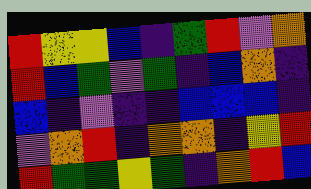[["red", "yellow", "yellow", "blue", "indigo", "green", "red", "violet", "orange"], ["red", "blue", "green", "violet", "green", "indigo", "blue", "orange", "indigo"], ["blue", "indigo", "violet", "indigo", "indigo", "blue", "blue", "blue", "indigo"], ["violet", "orange", "red", "indigo", "orange", "orange", "indigo", "yellow", "red"], ["red", "green", "green", "yellow", "green", "indigo", "orange", "red", "blue"]]